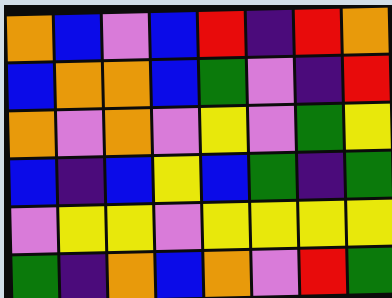[["orange", "blue", "violet", "blue", "red", "indigo", "red", "orange"], ["blue", "orange", "orange", "blue", "green", "violet", "indigo", "red"], ["orange", "violet", "orange", "violet", "yellow", "violet", "green", "yellow"], ["blue", "indigo", "blue", "yellow", "blue", "green", "indigo", "green"], ["violet", "yellow", "yellow", "violet", "yellow", "yellow", "yellow", "yellow"], ["green", "indigo", "orange", "blue", "orange", "violet", "red", "green"]]